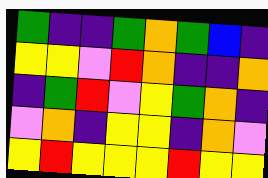[["green", "indigo", "indigo", "green", "orange", "green", "blue", "indigo"], ["yellow", "yellow", "violet", "red", "orange", "indigo", "indigo", "orange"], ["indigo", "green", "red", "violet", "yellow", "green", "orange", "indigo"], ["violet", "orange", "indigo", "yellow", "yellow", "indigo", "orange", "violet"], ["yellow", "red", "yellow", "yellow", "yellow", "red", "yellow", "yellow"]]